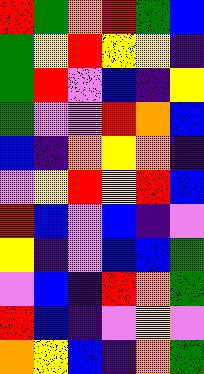[["red", "green", "orange", "red", "green", "blue"], ["green", "yellow", "red", "yellow", "yellow", "indigo"], ["green", "red", "violet", "blue", "indigo", "yellow"], ["green", "violet", "violet", "red", "orange", "blue"], ["blue", "indigo", "orange", "yellow", "orange", "indigo"], ["violet", "yellow", "red", "yellow", "red", "blue"], ["red", "blue", "violet", "blue", "indigo", "violet"], ["yellow", "indigo", "violet", "blue", "blue", "green"], ["violet", "blue", "indigo", "red", "orange", "green"], ["red", "blue", "indigo", "violet", "yellow", "violet"], ["orange", "yellow", "blue", "indigo", "orange", "green"]]